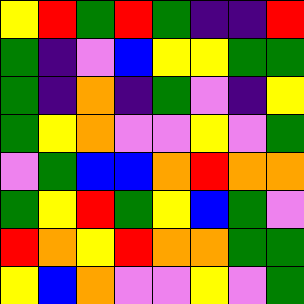[["yellow", "red", "green", "red", "green", "indigo", "indigo", "red"], ["green", "indigo", "violet", "blue", "yellow", "yellow", "green", "green"], ["green", "indigo", "orange", "indigo", "green", "violet", "indigo", "yellow"], ["green", "yellow", "orange", "violet", "violet", "yellow", "violet", "green"], ["violet", "green", "blue", "blue", "orange", "red", "orange", "orange"], ["green", "yellow", "red", "green", "yellow", "blue", "green", "violet"], ["red", "orange", "yellow", "red", "orange", "orange", "green", "green"], ["yellow", "blue", "orange", "violet", "violet", "yellow", "violet", "green"]]